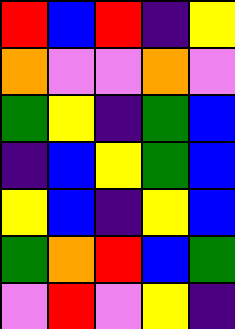[["red", "blue", "red", "indigo", "yellow"], ["orange", "violet", "violet", "orange", "violet"], ["green", "yellow", "indigo", "green", "blue"], ["indigo", "blue", "yellow", "green", "blue"], ["yellow", "blue", "indigo", "yellow", "blue"], ["green", "orange", "red", "blue", "green"], ["violet", "red", "violet", "yellow", "indigo"]]